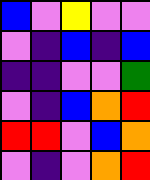[["blue", "violet", "yellow", "violet", "violet"], ["violet", "indigo", "blue", "indigo", "blue"], ["indigo", "indigo", "violet", "violet", "green"], ["violet", "indigo", "blue", "orange", "red"], ["red", "red", "violet", "blue", "orange"], ["violet", "indigo", "violet", "orange", "red"]]